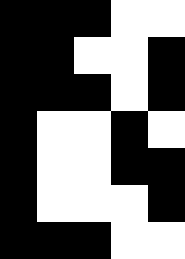[["black", "black", "black", "white", "white"], ["black", "black", "white", "white", "black"], ["black", "black", "black", "white", "black"], ["black", "white", "white", "black", "white"], ["black", "white", "white", "black", "black"], ["black", "white", "white", "white", "black"], ["black", "black", "black", "white", "white"]]